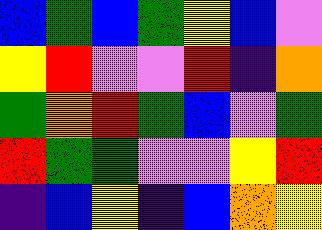[["blue", "green", "blue", "green", "yellow", "blue", "violet"], ["yellow", "red", "violet", "violet", "red", "indigo", "orange"], ["green", "orange", "red", "green", "blue", "violet", "green"], ["red", "green", "green", "violet", "violet", "yellow", "red"], ["indigo", "blue", "yellow", "indigo", "blue", "orange", "yellow"]]